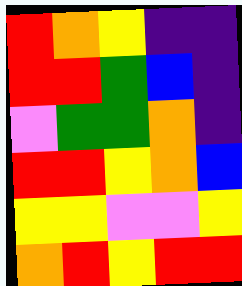[["red", "orange", "yellow", "indigo", "indigo"], ["red", "red", "green", "blue", "indigo"], ["violet", "green", "green", "orange", "indigo"], ["red", "red", "yellow", "orange", "blue"], ["yellow", "yellow", "violet", "violet", "yellow"], ["orange", "red", "yellow", "red", "red"]]